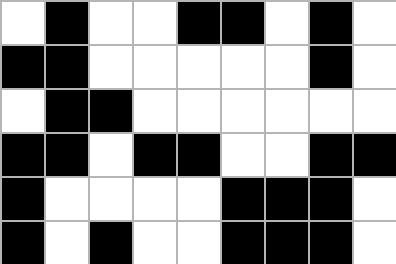[["white", "black", "white", "white", "black", "black", "white", "black", "white"], ["black", "black", "white", "white", "white", "white", "white", "black", "white"], ["white", "black", "black", "white", "white", "white", "white", "white", "white"], ["black", "black", "white", "black", "black", "white", "white", "black", "black"], ["black", "white", "white", "white", "white", "black", "black", "black", "white"], ["black", "white", "black", "white", "white", "black", "black", "black", "white"]]